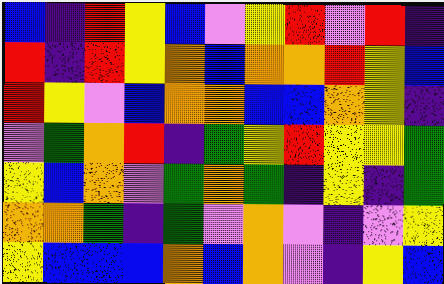[["blue", "indigo", "red", "yellow", "blue", "violet", "yellow", "red", "violet", "red", "indigo"], ["red", "indigo", "red", "yellow", "orange", "blue", "orange", "orange", "red", "yellow", "blue"], ["red", "yellow", "violet", "blue", "orange", "orange", "blue", "blue", "orange", "yellow", "indigo"], ["violet", "green", "orange", "red", "indigo", "green", "yellow", "red", "yellow", "yellow", "green"], ["yellow", "blue", "orange", "violet", "green", "orange", "green", "indigo", "yellow", "indigo", "green"], ["orange", "orange", "green", "indigo", "green", "violet", "orange", "violet", "indigo", "violet", "yellow"], ["yellow", "blue", "blue", "blue", "orange", "blue", "orange", "violet", "indigo", "yellow", "blue"]]